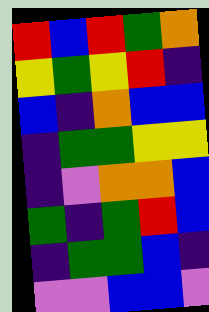[["red", "blue", "red", "green", "orange"], ["yellow", "green", "yellow", "red", "indigo"], ["blue", "indigo", "orange", "blue", "blue"], ["indigo", "green", "green", "yellow", "yellow"], ["indigo", "violet", "orange", "orange", "blue"], ["green", "indigo", "green", "red", "blue"], ["indigo", "green", "green", "blue", "indigo"], ["violet", "violet", "blue", "blue", "violet"]]